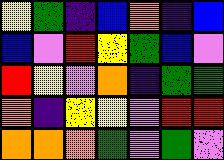[["yellow", "green", "indigo", "blue", "orange", "indigo", "blue"], ["blue", "violet", "red", "yellow", "green", "blue", "violet"], ["red", "yellow", "violet", "orange", "indigo", "green", "green"], ["orange", "indigo", "yellow", "yellow", "violet", "red", "red"], ["orange", "orange", "orange", "green", "violet", "green", "violet"]]